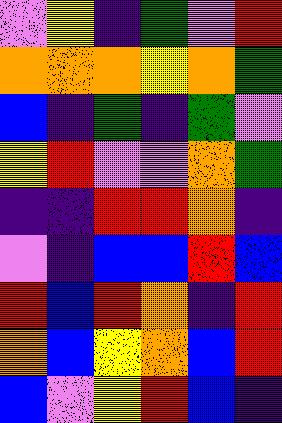[["violet", "yellow", "indigo", "green", "violet", "red"], ["orange", "orange", "orange", "yellow", "orange", "green"], ["blue", "indigo", "green", "indigo", "green", "violet"], ["yellow", "red", "violet", "violet", "orange", "green"], ["indigo", "indigo", "red", "red", "orange", "indigo"], ["violet", "indigo", "blue", "blue", "red", "blue"], ["red", "blue", "red", "orange", "indigo", "red"], ["orange", "blue", "yellow", "orange", "blue", "red"], ["blue", "violet", "yellow", "red", "blue", "indigo"]]